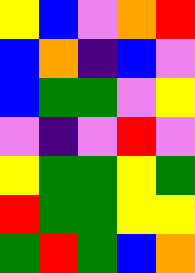[["yellow", "blue", "violet", "orange", "red"], ["blue", "orange", "indigo", "blue", "violet"], ["blue", "green", "green", "violet", "yellow"], ["violet", "indigo", "violet", "red", "violet"], ["yellow", "green", "green", "yellow", "green"], ["red", "green", "green", "yellow", "yellow"], ["green", "red", "green", "blue", "orange"]]